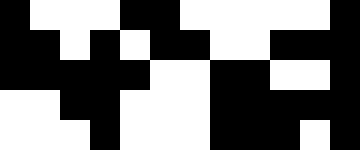[["black", "white", "white", "white", "black", "black", "white", "white", "white", "white", "white", "black"], ["black", "black", "white", "black", "white", "black", "black", "white", "white", "black", "black", "black"], ["black", "black", "black", "black", "black", "white", "white", "black", "black", "white", "white", "black"], ["white", "white", "black", "black", "white", "white", "white", "black", "black", "black", "black", "black"], ["white", "white", "white", "black", "white", "white", "white", "black", "black", "black", "white", "black"]]